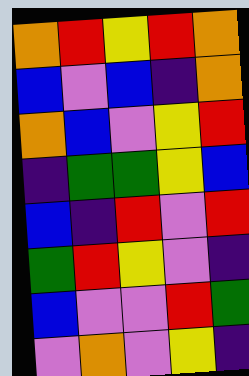[["orange", "red", "yellow", "red", "orange"], ["blue", "violet", "blue", "indigo", "orange"], ["orange", "blue", "violet", "yellow", "red"], ["indigo", "green", "green", "yellow", "blue"], ["blue", "indigo", "red", "violet", "red"], ["green", "red", "yellow", "violet", "indigo"], ["blue", "violet", "violet", "red", "green"], ["violet", "orange", "violet", "yellow", "indigo"]]